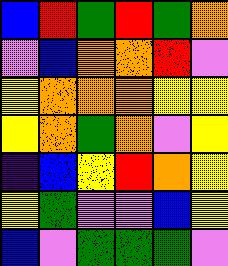[["blue", "red", "green", "red", "green", "orange"], ["violet", "blue", "orange", "orange", "red", "violet"], ["yellow", "orange", "orange", "orange", "yellow", "yellow"], ["yellow", "orange", "green", "orange", "violet", "yellow"], ["indigo", "blue", "yellow", "red", "orange", "yellow"], ["yellow", "green", "violet", "violet", "blue", "yellow"], ["blue", "violet", "green", "green", "green", "violet"]]